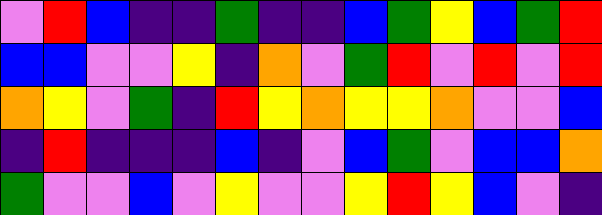[["violet", "red", "blue", "indigo", "indigo", "green", "indigo", "indigo", "blue", "green", "yellow", "blue", "green", "red"], ["blue", "blue", "violet", "violet", "yellow", "indigo", "orange", "violet", "green", "red", "violet", "red", "violet", "red"], ["orange", "yellow", "violet", "green", "indigo", "red", "yellow", "orange", "yellow", "yellow", "orange", "violet", "violet", "blue"], ["indigo", "red", "indigo", "indigo", "indigo", "blue", "indigo", "violet", "blue", "green", "violet", "blue", "blue", "orange"], ["green", "violet", "violet", "blue", "violet", "yellow", "violet", "violet", "yellow", "red", "yellow", "blue", "violet", "indigo"]]